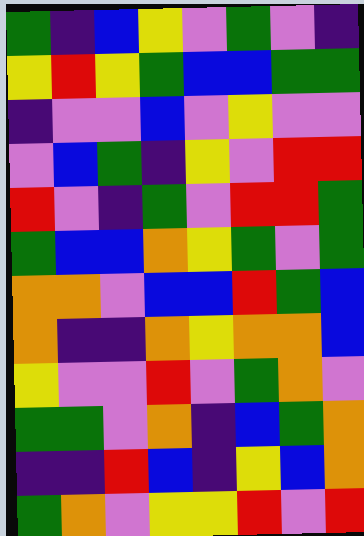[["green", "indigo", "blue", "yellow", "violet", "green", "violet", "indigo"], ["yellow", "red", "yellow", "green", "blue", "blue", "green", "green"], ["indigo", "violet", "violet", "blue", "violet", "yellow", "violet", "violet"], ["violet", "blue", "green", "indigo", "yellow", "violet", "red", "red"], ["red", "violet", "indigo", "green", "violet", "red", "red", "green"], ["green", "blue", "blue", "orange", "yellow", "green", "violet", "green"], ["orange", "orange", "violet", "blue", "blue", "red", "green", "blue"], ["orange", "indigo", "indigo", "orange", "yellow", "orange", "orange", "blue"], ["yellow", "violet", "violet", "red", "violet", "green", "orange", "violet"], ["green", "green", "violet", "orange", "indigo", "blue", "green", "orange"], ["indigo", "indigo", "red", "blue", "indigo", "yellow", "blue", "orange"], ["green", "orange", "violet", "yellow", "yellow", "red", "violet", "red"]]